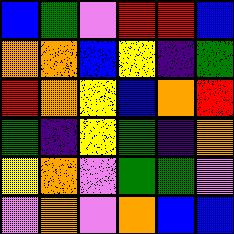[["blue", "green", "violet", "red", "red", "blue"], ["orange", "orange", "blue", "yellow", "indigo", "green"], ["red", "orange", "yellow", "blue", "orange", "red"], ["green", "indigo", "yellow", "green", "indigo", "orange"], ["yellow", "orange", "violet", "green", "green", "violet"], ["violet", "orange", "violet", "orange", "blue", "blue"]]